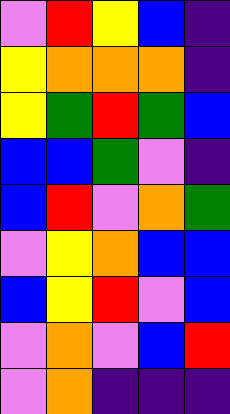[["violet", "red", "yellow", "blue", "indigo"], ["yellow", "orange", "orange", "orange", "indigo"], ["yellow", "green", "red", "green", "blue"], ["blue", "blue", "green", "violet", "indigo"], ["blue", "red", "violet", "orange", "green"], ["violet", "yellow", "orange", "blue", "blue"], ["blue", "yellow", "red", "violet", "blue"], ["violet", "orange", "violet", "blue", "red"], ["violet", "orange", "indigo", "indigo", "indigo"]]